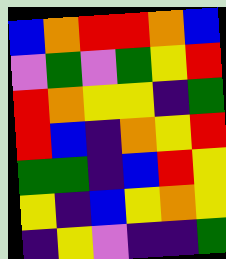[["blue", "orange", "red", "red", "orange", "blue"], ["violet", "green", "violet", "green", "yellow", "red"], ["red", "orange", "yellow", "yellow", "indigo", "green"], ["red", "blue", "indigo", "orange", "yellow", "red"], ["green", "green", "indigo", "blue", "red", "yellow"], ["yellow", "indigo", "blue", "yellow", "orange", "yellow"], ["indigo", "yellow", "violet", "indigo", "indigo", "green"]]